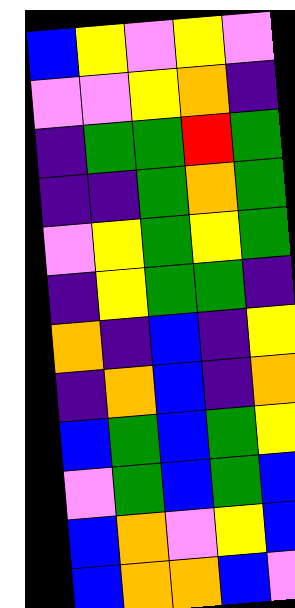[["blue", "yellow", "violet", "yellow", "violet"], ["violet", "violet", "yellow", "orange", "indigo"], ["indigo", "green", "green", "red", "green"], ["indigo", "indigo", "green", "orange", "green"], ["violet", "yellow", "green", "yellow", "green"], ["indigo", "yellow", "green", "green", "indigo"], ["orange", "indigo", "blue", "indigo", "yellow"], ["indigo", "orange", "blue", "indigo", "orange"], ["blue", "green", "blue", "green", "yellow"], ["violet", "green", "blue", "green", "blue"], ["blue", "orange", "violet", "yellow", "blue"], ["blue", "orange", "orange", "blue", "violet"]]